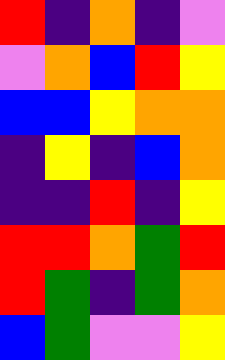[["red", "indigo", "orange", "indigo", "violet"], ["violet", "orange", "blue", "red", "yellow"], ["blue", "blue", "yellow", "orange", "orange"], ["indigo", "yellow", "indigo", "blue", "orange"], ["indigo", "indigo", "red", "indigo", "yellow"], ["red", "red", "orange", "green", "red"], ["red", "green", "indigo", "green", "orange"], ["blue", "green", "violet", "violet", "yellow"]]